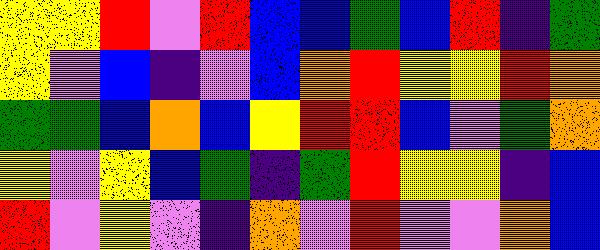[["yellow", "yellow", "red", "violet", "red", "blue", "blue", "green", "blue", "red", "indigo", "green"], ["yellow", "violet", "blue", "indigo", "violet", "blue", "orange", "red", "yellow", "yellow", "red", "orange"], ["green", "green", "blue", "orange", "blue", "yellow", "red", "red", "blue", "violet", "green", "orange"], ["yellow", "violet", "yellow", "blue", "green", "indigo", "green", "red", "yellow", "yellow", "indigo", "blue"], ["red", "violet", "yellow", "violet", "indigo", "orange", "violet", "red", "violet", "violet", "orange", "blue"]]